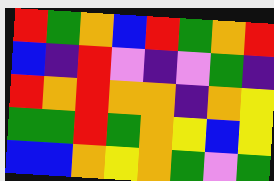[["red", "green", "orange", "blue", "red", "green", "orange", "red"], ["blue", "indigo", "red", "violet", "indigo", "violet", "green", "indigo"], ["red", "orange", "red", "orange", "orange", "indigo", "orange", "yellow"], ["green", "green", "red", "green", "orange", "yellow", "blue", "yellow"], ["blue", "blue", "orange", "yellow", "orange", "green", "violet", "green"]]